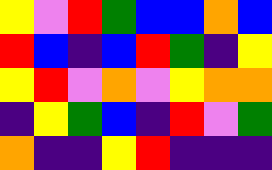[["yellow", "violet", "red", "green", "blue", "blue", "orange", "blue"], ["red", "blue", "indigo", "blue", "red", "green", "indigo", "yellow"], ["yellow", "red", "violet", "orange", "violet", "yellow", "orange", "orange"], ["indigo", "yellow", "green", "blue", "indigo", "red", "violet", "green"], ["orange", "indigo", "indigo", "yellow", "red", "indigo", "indigo", "indigo"]]